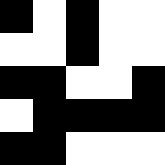[["black", "white", "black", "white", "white"], ["white", "white", "black", "white", "white"], ["black", "black", "white", "white", "black"], ["white", "black", "black", "black", "black"], ["black", "black", "white", "white", "white"]]